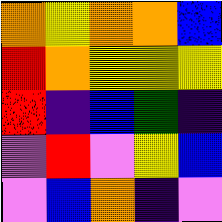[["orange", "yellow", "orange", "orange", "blue"], ["red", "orange", "yellow", "yellow", "yellow"], ["red", "indigo", "blue", "green", "indigo"], ["violet", "red", "violet", "yellow", "blue"], ["violet", "blue", "orange", "indigo", "violet"]]